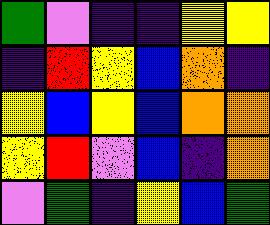[["green", "violet", "indigo", "indigo", "yellow", "yellow"], ["indigo", "red", "yellow", "blue", "orange", "indigo"], ["yellow", "blue", "yellow", "blue", "orange", "orange"], ["yellow", "red", "violet", "blue", "indigo", "orange"], ["violet", "green", "indigo", "yellow", "blue", "green"]]